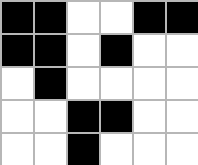[["black", "black", "white", "white", "black", "black"], ["black", "black", "white", "black", "white", "white"], ["white", "black", "white", "white", "white", "white"], ["white", "white", "black", "black", "white", "white"], ["white", "white", "black", "white", "white", "white"]]